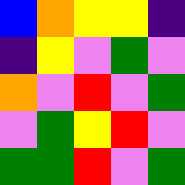[["blue", "orange", "yellow", "yellow", "indigo"], ["indigo", "yellow", "violet", "green", "violet"], ["orange", "violet", "red", "violet", "green"], ["violet", "green", "yellow", "red", "violet"], ["green", "green", "red", "violet", "green"]]